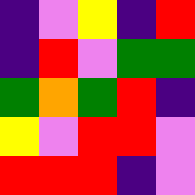[["indigo", "violet", "yellow", "indigo", "red"], ["indigo", "red", "violet", "green", "green"], ["green", "orange", "green", "red", "indigo"], ["yellow", "violet", "red", "red", "violet"], ["red", "red", "red", "indigo", "violet"]]